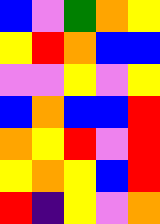[["blue", "violet", "green", "orange", "yellow"], ["yellow", "red", "orange", "blue", "blue"], ["violet", "violet", "yellow", "violet", "yellow"], ["blue", "orange", "blue", "blue", "red"], ["orange", "yellow", "red", "violet", "red"], ["yellow", "orange", "yellow", "blue", "red"], ["red", "indigo", "yellow", "violet", "orange"]]